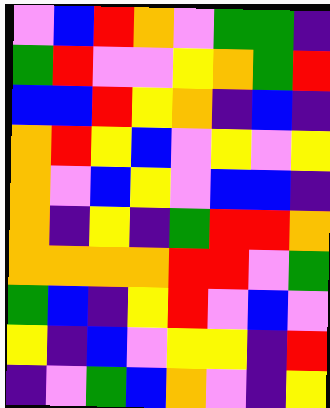[["violet", "blue", "red", "orange", "violet", "green", "green", "indigo"], ["green", "red", "violet", "violet", "yellow", "orange", "green", "red"], ["blue", "blue", "red", "yellow", "orange", "indigo", "blue", "indigo"], ["orange", "red", "yellow", "blue", "violet", "yellow", "violet", "yellow"], ["orange", "violet", "blue", "yellow", "violet", "blue", "blue", "indigo"], ["orange", "indigo", "yellow", "indigo", "green", "red", "red", "orange"], ["orange", "orange", "orange", "orange", "red", "red", "violet", "green"], ["green", "blue", "indigo", "yellow", "red", "violet", "blue", "violet"], ["yellow", "indigo", "blue", "violet", "yellow", "yellow", "indigo", "red"], ["indigo", "violet", "green", "blue", "orange", "violet", "indigo", "yellow"]]